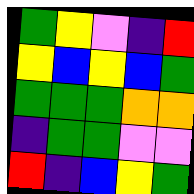[["green", "yellow", "violet", "indigo", "red"], ["yellow", "blue", "yellow", "blue", "green"], ["green", "green", "green", "orange", "orange"], ["indigo", "green", "green", "violet", "violet"], ["red", "indigo", "blue", "yellow", "green"]]